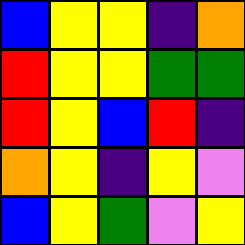[["blue", "yellow", "yellow", "indigo", "orange"], ["red", "yellow", "yellow", "green", "green"], ["red", "yellow", "blue", "red", "indigo"], ["orange", "yellow", "indigo", "yellow", "violet"], ["blue", "yellow", "green", "violet", "yellow"]]